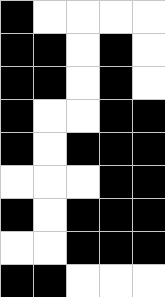[["black", "white", "white", "white", "white"], ["black", "black", "white", "black", "white"], ["black", "black", "white", "black", "white"], ["black", "white", "white", "black", "black"], ["black", "white", "black", "black", "black"], ["white", "white", "white", "black", "black"], ["black", "white", "black", "black", "black"], ["white", "white", "black", "black", "black"], ["black", "black", "white", "white", "white"]]